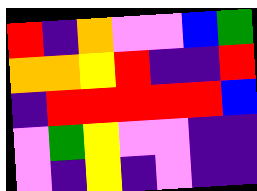[["red", "indigo", "orange", "violet", "violet", "blue", "green"], ["orange", "orange", "yellow", "red", "indigo", "indigo", "red"], ["indigo", "red", "red", "red", "red", "red", "blue"], ["violet", "green", "yellow", "violet", "violet", "indigo", "indigo"], ["violet", "indigo", "yellow", "indigo", "violet", "indigo", "indigo"]]